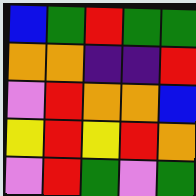[["blue", "green", "red", "green", "green"], ["orange", "orange", "indigo", "indigo", "red"], ["violet", "red", "orange", "orange", "blue"], ["yellow", "red", "yellow", "red", "orange"], ["violet", "red", "green", "violet", "green"]]